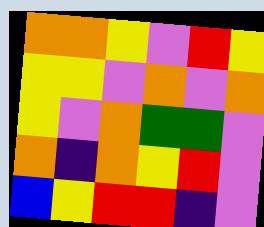[["orange", "orange", "yellow", "violet", "red", "yellow"], ["yellow", "yellow", "violet", "orange", "violet", "orange"], ["yellow", "violet", "orange", "green", "green", "violet"], ["orange", "indigo", "orange", "yellow", "red", "violet"], ["blue", "yellow", "red", "red", "indigo", "violet"]]